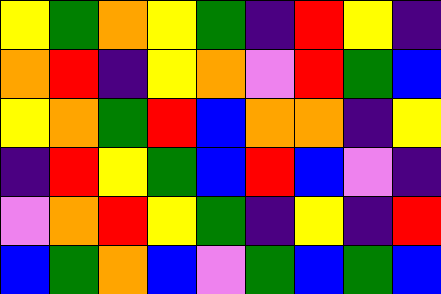[["yellow", "green", "orange", "yellow", "green", "indigo", "red", "yellow", "indigo"], ["orange", "red", "indigo", "yellow", "orange", "violet", "red", "green", "blue"], ["yellow", "orange", "green", "red", "blue", "orange", "orange", "indigo", "yellow"], ["indigo", "red", "yellow", "green", "blue", "red", "blue", "violet", "indigo"], ["violet", "orange", "red", "yellow", "green", "indigo", "yellow", "indigo", "red"], ["blue", "green", "orange", "blue", "violet", "green", "blue", "green", "blue"]]